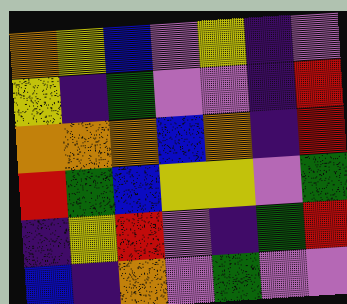[["orange", "yellow", "blue", "violet", "yellow", "indigo", "violet"], ["yellow", "indigo", "green", "violet", "violet", "indigo", "red"], ["orange", "orange", "orange", "blue", "orange", "indigo", "red"], ["red", "green", "blue", "yellow", "yellow", "violet", "green"], ["indigo", "yellow", "red", "violet", "indigo", "green", "red"], ["blue", "indigo", "orange", "violet", "green", "violet", "violet"]]